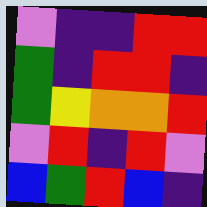[["violet", "indigo", "indigo", "red", "red"], ["green", "indigo", "red", "red", "indigo"], ["green", "yellow", "orange", "orange", "red"], ["violet", "red", "indigo", "red", "violet"], ["blue", "green", "red", "blue", "indigo"]]